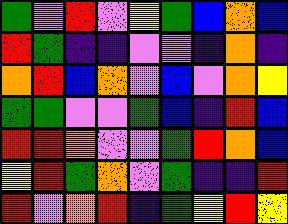[["green", "violet", "red", "violet", "yellow", "green", "blue", "orange", "blue"], ["red", "green", "indigo", "indigo", "violet", "violet", "indigo", "orange", "indigo"], ["orange", "red", "blue", "orange", "violet", "blue", "violet", "orange", "yellow"], ["green", "green", "violet", "violet", "green", "blue", "indigo", "red", "blue"], ["red", "red", "orange", "violet", "violet", "green", "red", "orange", "blue"], ["yellow", "red", "green", "orange", "violet", "green", "indigo", "indigo", "red"], ["red", "violet", "orange", "red", "indigo", "green", "yellow", "red", "yellow"]]